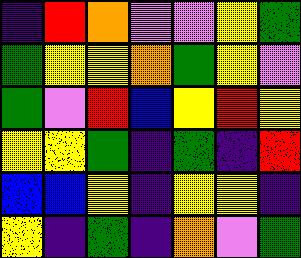[["indigo", "red", "orange", "violet", "violet", "yellow", "green"], ["green", "yellow", "yellow", "orange", "green", "yellow", "violet"], ["green", "violet", "red", "blue", "yellow", "red", "yellow"], ["yellow", "yellow", "green", "indigo", "green", "indigo", "red"], ["blue", "blue", "yellow", "indigo", "yellow", "yellow", "indigo"], ["yellow", "indigo", "green", "indigo", "orange", "violet", "green"]]